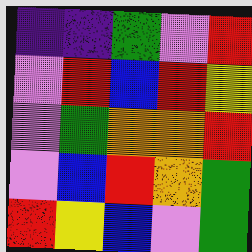[["indigo", "indigo", "green", "violet", "red"], ["violet", "red", "blue", "red", "yellow"], ["violet", "green", "orange", "orange", "red"], ["violet", "blue", "red", "orange", "green"], ["red", "yellow", "blue", "violet", "green"]]